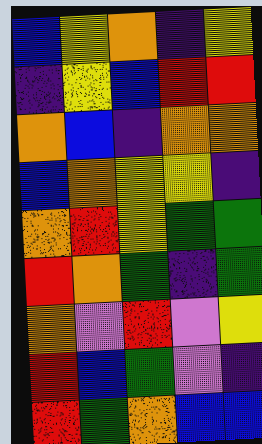[["blue", "yellow", "orange", "indigo", "yellow"], ["indigo", "yellow", "blue", "red", "red"], ["orange", "blue", "indigo", "orange", "orange"], ["blue", "orange", "yellow", "yellow", "indigo"], ["orange", "red", "yellow", "green", "green"], ["red", "orange", "green", "indigo", "green"], ["orange", "violet", "red", "violet", "yellow"], ["red", "blue", "green", "violet", "indigo"], ["red", "green", "orange", "blue", "blue"]]